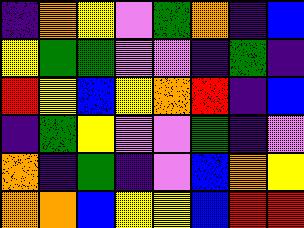[["indigo", "orange", "yellow", "violet", "green", "orange", "indigo", "blue"], ["yellow", "green", "green", "violet", "violet", "indigo", "green", "indigo"], ["red", "yellow", "blue", "yellow", "orange", "red", "indigo", "blue"], ["indigo", "green", "yellow", "violet", "violet", "green", "indigo", "violet"], ["orange", "indigo", "green", "indigo", "violet", "blue", "orange", "yellow"], ["orange", "orange", "blue", "yellow", "yellow", "blue", "red", "red"]]